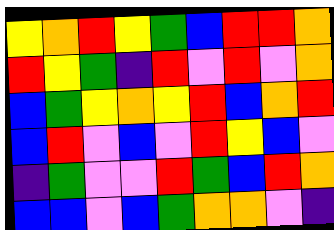[["yellow", "orange", "red", "yellow", "green", "blue", "red", "red", "orange"], ["red", "yellow", "green", "indigo", "red", "violet", "red", "violet", "orange"], ["blue", "green", "yellow", "orange", "yellow", "red", "blue", "orange", "red"], ["blue", "red", "violet", "blue", "violet", "red", "yellow", "blue", "violet"], ["indigo", "green", "violet", "violet", "red", "green", "blue", "red", "orange"], ["blue", "blue", "violet", "blue", "green", "orange", "orange", "violet", "indigo"]]